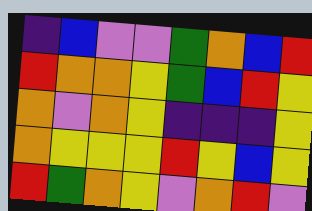[["indigo", "blue", "violet", "violet", "green", "orange", "blue", "red"], ["red", "orange", "orange", "yellow", "green", "blue", "red", "yellow"], ["orange", "violet", "orange", "yellow", "indigo", "indigo", "indigo", "yellow"], ["orange", "yellow", "yellow", "yellow", "red", "yellow", "blue", "yellow"], ["red", "green", "orange", "yellow", "violet", "orange", "red", "violet"]]